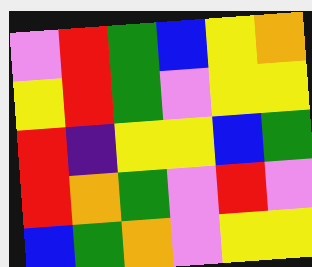[["violet", "red", "green", "blue", "yellow", "orange"], ["yellow", "red", "green", "violet", "yellow", "yellow"], ["red", "indigo", "yellow", "yellow", "blue", "green"], ["red", "orange", "green", "violet", "red", "violet"], ["blue", "green", "orange", "violet", "yellow", "yellow"]]